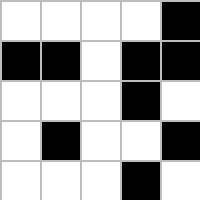[["white", "white", "white", "white", "black"], ["black", "black", "white", "black", "black"], ["white", "white", "white", "black", "white"], ["white", "black", "white", "white", "black"], ["white", "white", "white", "black", "white"]]